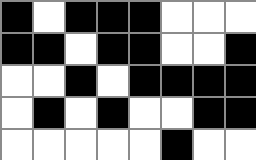[["black", "white", "black", "black", "black", "white", "white", "white"], ["black", "black", "white", "black", "black", "white", "white", "black"], ["white", "white", "black", "white", "black", "black", "black", "black"], ["white", "black", "white", "black", "white", "white", "black", "black"], ["white", "white", "white", "white", "white", "black", "white", "white"]]